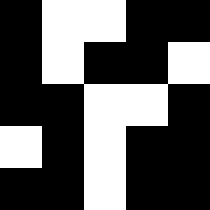[["black", "white", "white", "black", "black"], ["black", "white", "black", "black", "white"], ["black", "black", "white", "white", "black"], ["white", "black", "white", "black", "black"], ["black", "black", "white", "black", "black"]]